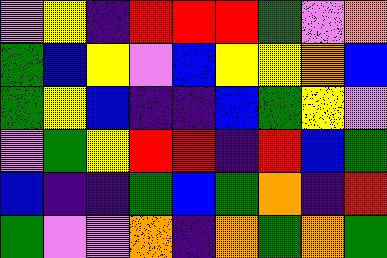[["violet", "yellow", "indigo", "red", "red", "red", "green", "violet", "orange"], ["green", "blue", "yellow", "violet", "blue", "yellow", "yellow", "orange", "blue"], ["green", "yellow", "blue", "indigo", "indigo", "blue", "green", "yellow", "violet"], ["violet", "green", "yellow", "red", "red", "indigo", "red", "blue", "green"], ["blue", "indigo", "indigo", "green", "blue", "green", "orange", "indigo", "red"], ["green", "violet", "violet", "orange", "indigo", "orange", "green", "orange", "green"]]